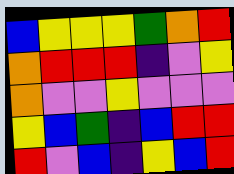[["blue", "yellow", "yellow", "yellow", "green", "orange", "red"], ["orange", "red", "red", "red", "indigo", "violet", "yellow"], ["orange", "violet", "violet", "yellow", "violet", "violet", "violet"], ["yellow", "blue", "green", "indigo", "blue", "red", "red"], ["red", "violet", "blue", "indigo", "yellow", "blue", "red"]]